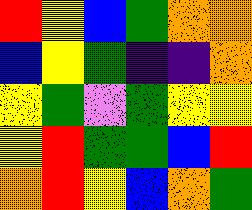[["red", "yellow", "blue", "green", "orange", "orange"], ["blue", "yellow", "green", "indigo", "indigo", "orange"], ["yellow", "green", "violet", "green", "yellow", "yellow"], ["yellow", "red", "green", "green", "blue", "red"], ["orange", "red", "yellow", "blue", "orange", "green"]]